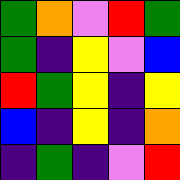[["green", "orange", "violet", "red", "green"], ["green", "indigo", "yellow", "violet", "blue"], ["red", "green", "yellow", "indigo", "yellow"], ["blue", "indigo", "yellow", "indigo", "orange"], ["indigo", "green", "indigo", "violet", "red"]]